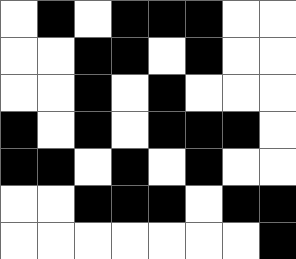[["white", "black", "white", "black", "black", "black", "white", "white"], ["white", "white", "black", "black", "white", "black", "white", "white"], ["white", "white", "black", "white", "black", "white", "white", "white"], ["black", "white", "black", "white", "black", "black", "black", "white"], ["black", "black", "white", "black", "white", "black", "white", "white"], ["white", "white", "black", "black", "black", "white", "black", "black"], ["white", "white", "white", "white", "white", "white", "white", "black"]]